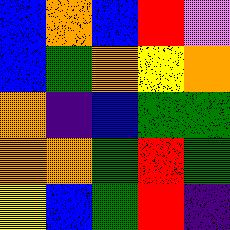[["blue", "orange", "blue", "red", "violet"], ["blue", "green", "orange", "yellow", "orange"], ["orange", "indigo", "blue", "green", "green"], ["orange", "orange", "green", "red", "green"], ["yellow", "blue", "green", "red", "indigo"]]